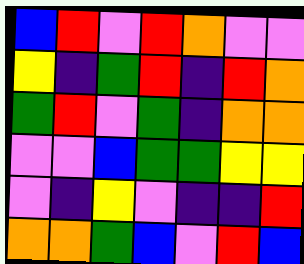[["blue", "red", "violet", "red", "orange", "violet", "violet"], ["yellow", "indigo", "green", "red", "indigo", "red", "orange"], ["green", "red", "violet", "green", "indigo", "orange", "orange"], ["violet", "violet", "blue", "green", "green", "yellow", "yellow"], ["violet", "indigo", "yellow", "violet", "indigo", "indigo", "red"], ["orange", "orange", "green", "blue", "violet", "red", "blue"]]